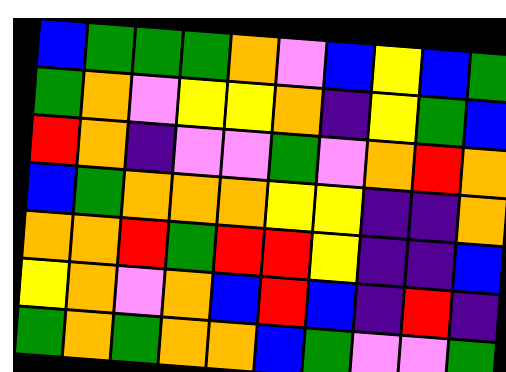[["blue", "green", "green", "green", "orange", "violet", "blue", "yellow", "blue", "green"], ["green", "orange", "violet", "yellow", "yellow", "orange", "indigo", "yellow", "green", "blue"], ["red", "orange", "indigo", "violet", "violet", "green", "violet", "orange", "red", "orange"], ["blue", "green", "orange", "orange", "orange", "yellow", "yellow", "indigo", "indigo", "orange"], ["orange", "orange", "red", "green", "red", "red", "yellow", "indigo", "indigo", "blue"], ["yellow", "orange", "violet", "orange", "blue", "red", "blue", "indigo", "red", "indigo"], ["green", "orange", "green", "orange", "orange", "blue", "green", "violet", "violet", "green"]]